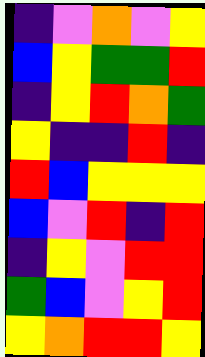[["indigo", "violet", "orange", "violet", "yellow"], ["blue", "yellow", "green", "green", "red"], ["indigo", "yellow", "red", "orange", "green"], ["yellow", "indigo", "indigo", "red", "indigo"], ["red", "blue", "yellow", "yellow", "yellow"], ["blue", "violet", "red", "indigo", "red"], ["indigo", "yellow", "violet", "red", "red"], ["green", "blue", "violet", "yellow", "red"], ["yellow", "orange", "red", "red", "yellow"]]